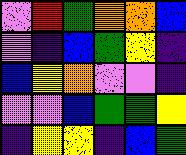[["violet", "red", "green", "orange", "orange", "blue"], ["violet", "indigo", "blue", "green", "yellow", "indigo"], ["blue", "yellow", "orange", "violet", "violet", "indigo"], ["violet", "violet", "blue", "green", "green", "yellow"], ["indigo", "yellow", "yellow", "indigo", "blue", "green"]]